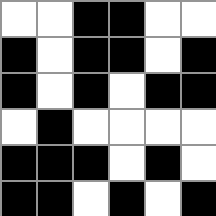[["white", "white", "black", "black", "white", "white"], ["black", "white", "black", "black", "white", "black"], ["black", "white", "black", "white", "black", "black"], ["white", "black", "white", "white", "white", "white"], ["black", "black", "black", "white", "black", "white"], ["black", "black", "white", "black", "white", "black"]]